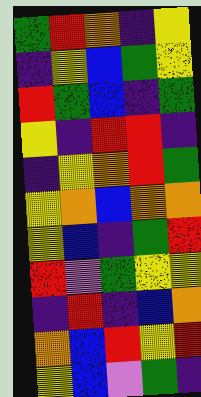[["green", "red", "orange", "indigo", "yellow"], ["indigo", "yellow", "blue", "green", "yellow"], ["red", "green", "blue", "indigo", "green"], ["yellow", "indigo", "red", "red", "indigo"], ["indigo", "yellow", "orange", "red", "green"], ["yellow", "orange", "blue", "orange", "orange"], ["yellow", "blue", "indigo", "green", "red"], ["red", "violet", "green", "yellow", "yellow"], ["indigo", "red", "indigo", "blue", "orange"], ["orange", "blue", "red", "yellow", "red"], ["yellow", "blue", "violet", "green", "indigo"]]